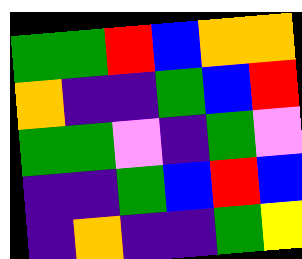[["green", "green", "red", "blue", "orange", "orange"], ["orange", "indigo", "indigo", "green", "blue", "red"], ["green", "green", "violet", "indigo", "green", "violet"], ["indigo", "indigo", "green", "blue", "red", "blue"], ["indigo", "orange", "indigo", "indigo", "green", "yellow"]]